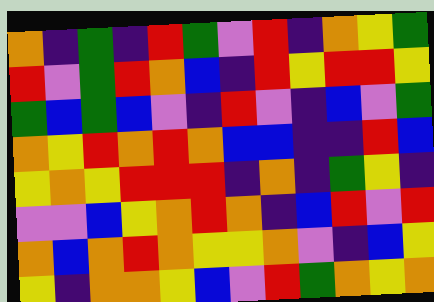[["orange", "indigo", "green", "indigo", "red", "green", "violet", "red", "indigo", "orange", "yellow", "green"], ["red", "violet", "green", "red", "orange", "blue", "indigo", "red", "yellow", "red", "red", "yellow"], ["green", "blue", "green", "blue", "violet", "indigo", "red", "violet", "indigo", "blue", "violet", "green"], ["orange", "yellow", "red", "orange", "red", "orange", "blue", "blue", "indigo", "indigo", "red", "blue"], ["yellow", "orange", "yellow", "red", "red", "red", "indigo", "orange", "indigo", "green", "yellow", "indigo"], ["violet", "violet", "blue", "yellow", "orange", "red", "orange", "indigo", "blue", "red", "violet", "red"], ["orange", "blue", "orange", "red", "orange", "yellow", "yellow", "orange", "violet", "indigo", "blue", "yellow"], ["yellow", "indigo", "orange", "orange", "yellow", "blue", "violet", "red", "green", "orange", "yellow", "orange"]]